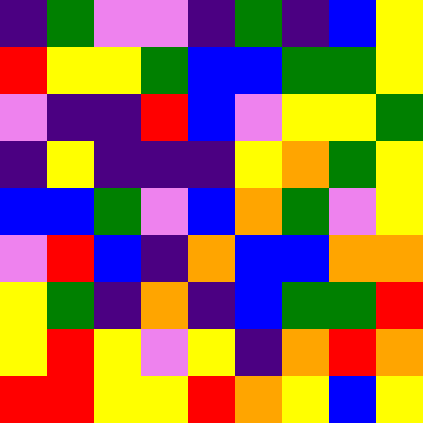[["indigo", "green", "violet", "violet", "indigo", "green", "indigo", "blue", "yellow"], ["red", "yellow", "yellow", "green", "blue", "blue", "green", "green", "yellow"], ["violet", "indigo", "indigo", "red", "blue", "violet", "yellow", "yellow", "green"], ["indigo", "yellow", "indigo", "indigo", "indigo", "yellow", "orange", "green", "yellow"], ["blue", "blue", "green", "violet", "blue", "orange", "green", "violet", "yellow"], ["violet", "red", "blue", "indigo", "orange", "blue", "blue", "orange", "orange"], ["yellow", "green", "indigo", "orange", "indigo", "blue", "green", "green", "red"], ["yellow", "red", "yellow", "violet", "yellow", "indigo", "orange", "red", "orange"], ["red", "red", "yellow", "yellow", "red", "orange", "yellow", "blue", "yellow"]]